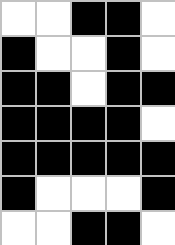[["white", "white", "black", "black", "white"], ["black", "white", "white", "black", "white"], ["black", "black", "white", "black", "black"], ["black", "black", "black", "black", "white"], ["black", "black", "black", "black", "black"], ["black", "white", "white", "white", "black"], ["white", "white", "black", "black", "white"]]